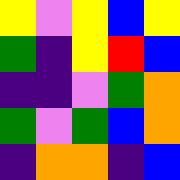[["yellow", "violet", "yellow", "blue", "yellow"], ["green", "indigo", "yellow", "red", "blue"], ["indigo", "indigo", "violet", "green", "orange"], ["green", "violet", "green", "blue", "orange"], ["indigo", "orange", "orange", "indigo", "blue"]]